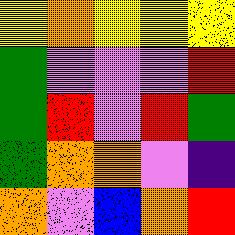[["yellow", "orange", "yellow", "yellow", "yellow"], ["green", "violet", "violet", "violet", "red"], ["green", "red", "violet", "red", "green"], ["green", "orange", "orange", "violet", "indigo"], ["orange", "violet", "blue", "orange", "red"]]